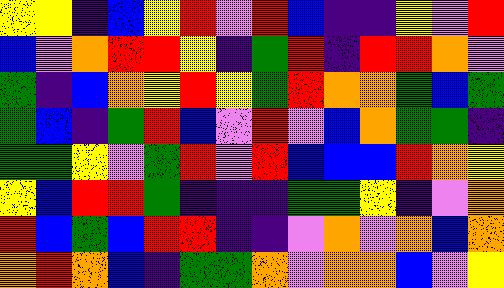[["yellow", "yellow", "indigo", "blue", "yellow", "red", "violet", "red", "blue", "indigo", "indigo", "yellow", "violet", "red"], ["blue", "violet", "orange", "red", "red", "yellow", "indigo", "green", "red", "indigo", "red", "red", "orange", "violet"], ["green", "indigo", "blue", "orange", "yellow", "red", "yellow", "green", "red", "orange", "orange", "green", "blue", "green"], ["green", "blue", "indigo", "green", "red", "blue", "violet", "red", "violet", "blue", "orange", "green", "green", "indigo"], ["green", "green", "yellow", "violet", "green", "red", "violet", "red", "blue", "blue", "blue", "red", "orange", "yellow"], ["yellow", "blue", "red", "red", "green", "indigo", "indigo", "indigo", "green", "green", "yellow", "indigo", "violet", "orange"], ["red", "blue", "green", "blue", "red", "red", "indigo", "indigo", "violet", "orange", "violet", "orange", "blue", "orange"], ["orange", "red", "orange", "blue", "indigo", "green", "green", "orange", "violet", "orange", "orange", "blue", "violet", "yellow"]]